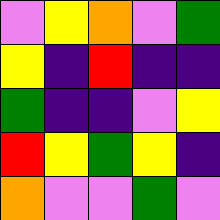[["violet", "yellow", "orange", "violet", "green"], ["yellow", "indigo", "red", "indigo", "indigo"], ["green", "indigo", "indigo", "violet", "yellow"], ["red", "yellow", "green", "yellow", "indigo"], ["orange", "violet", "violet", "green", "violet"]]